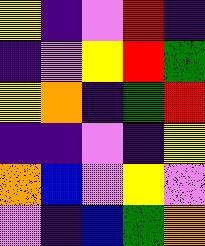[["yellow", "indigo", "violet", "red", "indigo"], ["indigo", "violet", "yellow", "red", "green"], ["yellow", "orange", "indigo", "green", "red"], ["indigo", "indigo", "violet", "indigo", "yellow"], ["orange", "blue", "violet", "yellow", "violet"], ["violet", "indigo", "blue", "green", "orange"]]